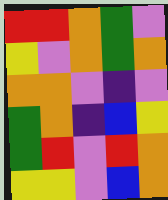[["red", "red", "orange", "green", "violet"], ["yellow", "violet", "orange", "green", "orange"], ["orange", "orange", "violet", "indigo", "violet"], ["green", "orange", "indigo", "blue", "yellow"], ["green", "red", "violet", "red", "orange"], ["yellow", "yellow", "violet", "blue", "orange"]]